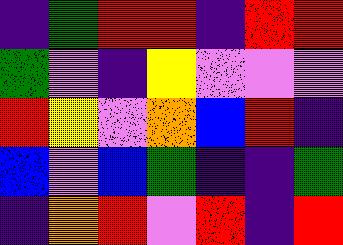[["indigo", "green", "red", "red", "indigo", "red", "red"], ["green", "violet", "indigo", "yellow", "violet", "violet", "violet"], ["red", "yellow", "violet", "orange", "blue", "red", "indigo"], ["blue", "violet", "blue", "green", "indigo", "indigo", "green"], ["indigo", "orange", "red", "violet", "red", "indigo", "red"]]